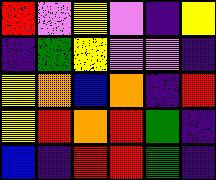[["red", "violet", "yellow", "violet", "indigo", "yellow"], ["indigo", "green", "yellow", "violet", "violet", "indigo"], ["yellow", "orange", "blue", "orange", "indigo", "red"], ["yellow", "red", "orange", "red", "green", "indigo"], ["blue", "indigo", "red", "red", "green", "indigo"]]